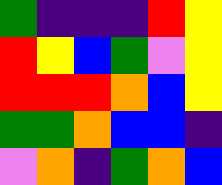[["green", "indigo", "indigo", "indigo", "red", "yellow"], ["red", "yellow", "blue", "green", "violet", "yellow"], ["red", "red", "red", "orange", "blue", "yellow"], ["green", "green", "orange", "blue", "blue", "indigo"], ["violet", "orange", "indigo", "green", "orange", "blue"]]